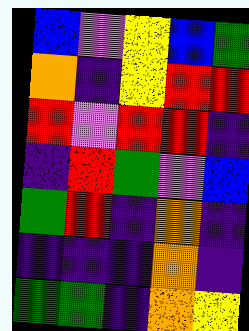[["blue", "violet", "yellow", "blue", "green"], ["orange", "indigo", "yellow", "red", "red"], ["red", "violet", "red", "red", "indigo"], ["indigo", "red", "green", "violet", "blue"], ["green", "red", "indigo", "orange", "indigo"], ["indigo", "indigo", "indigo", "orange", "indigo"], ["green", "green", "indigo", "orange", "yellow"]]